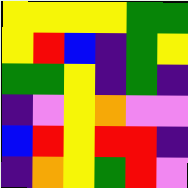[["yellow", "yellow", "yellow", "yellow", "green", "green"], ["yellow", "red", "blue", "indigo", "green", "yellow"], ["green", "green", "yellow", "indigo", "green", "indigo"], ["indigo", "violet", "yellow", "orange", "violet", "violet"], ["blue", "red", "yellow", "red", "red", "indigo"], ["indigo", "orange", "yellow", "green", "red", "violet"]]